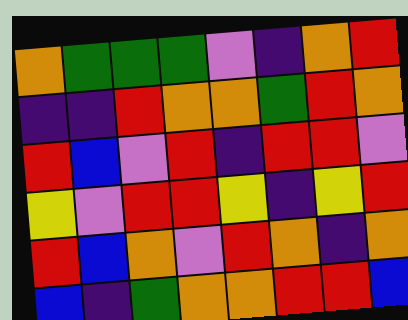[["orange", "green", "green", "green", "violet", "indigo", "orange", "red"], ["indigo", "indigo", "red", "orange", "orange", "green", "red", "orange"], ["red", "blue", "violet", "red", "indigo", "red", "red", "violet"], ["yellow", "violet", "red", "red", "yellow", "indigo", "yellow", "red"], ["red", "blue", "orange", "violet", "red", "orange", "indigo", "orange"], ["blue", "indigo", "green", "orange", "orange", "red", "red", "blue"]]